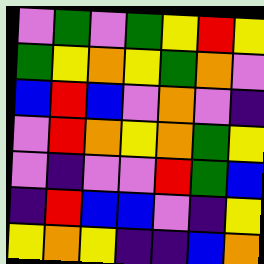[["violet", "green", "violet", "green", "yellow", "red", "yellow"], ["green", "yellow", "orange", "yellow", "green", "orange", "violet"], ["blue", "red", "blue", "violet", "orange", "violet", "indigo"], ["violet", "red", "orange", "yellow", "orange", "green", "yellow"], ["violet", "indigo", "violet", "violet", "red", "green", "blue"], ["indigo", "red", "blue", "blue", "violet", "indigo", "yellow"], ["yellow", "orange", "yellow", "indigo", "indigo", "blue", "orange"]]